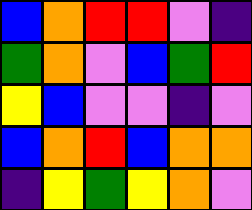[["blue", "orange", "red", "red", "violet", "indigo"], ["green", "orange", "violet", "blue", "green", "red"], ["yellow", "blue", "violet", "violet", "indigo", "violet"], ["blue", "orange", "red", "blue", "orange", "orange"], ["indigo", "yellow", "green", "yellow", "orange", "violet"]]